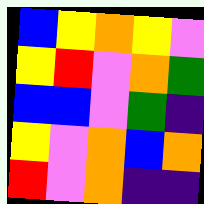[["blue", "yellow", "orange", "yellow", "violet"], ["yellow", "red", "violet", "orange", "green"], ["blue", "blue", "violet", "green", "indigo"], ["yellow", "violet", "orange", "blue", "orange"], ["red", "violet", "orange", "indigo", "indigo"]]